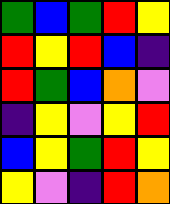[["green", "blue", "green", "red", "yellow"], ["red", "yellow", "red", "blue", "indigo"], ["red", "green", "blue", "orange", "violet"], ["indigo", "yellow", "violet", "yellow", "red"], ["blue", "yellow", "green", "red", "yellow"], ["yellow", "violet", "indigo", "red", "orange"]]